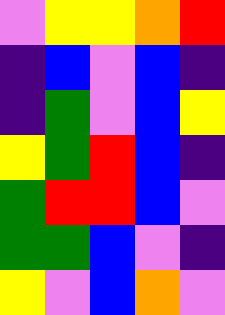[["violet", "yellow", "yellow", "orange", "red"], ["indigo", "blue", "violet", "blue", "indigo"], ["indigo", "green", "violet", "blue", "yellow"], ["yellow", "green", "red", "blue", "indigo"], ["green", "red", "red", "blue", "violet"], ["green", "green", "blue", "violet", "indigo"], ["yellow", "violet", "blue", "orange", "violet"]]